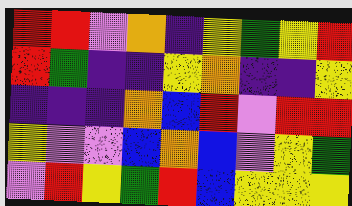[["red", "red", "violet", "orange", "indigo", "yellow", "green", "yellow", "red"], ["red", "green", "indigo", "indigo", "yellow", "orange", "indigo", "indigo", "yellow"], ["indigo", "indigo", "indigo", "orange", "blue", "red", "violet", "red", "red"], ["yellow", "violet", "violet", "blue", "orange", "blue", "violet", "yellow", "green"], ["violet", "red", "yellow", "green", "red", "blue", "yellow", "yellow", "yellow"]]